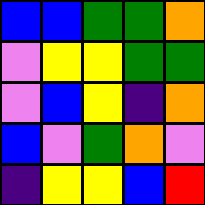[["blue", "blue", "green", "green", "orange"], ["violet", "yellow", "yellow", "green", "green"], ["violet", "blue", "yellow", "indigo", "orange"], ["blue", "violet", "green", "orange", "violet"], ["indigo", "yellow", "yellow", "blue", "red"]]